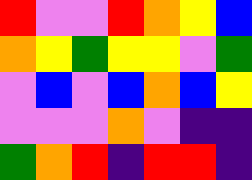[["red", "violet", "violet", "red", "orange", "yellow", "blue"], ["orange", "yellow", "green", "yellow", "yellow", "violet", "green"], ["violet", "blue", "violet", "blue", "orange", "blue", "yellow"], ["violet", "violet", "violet", "orange", "violet", "indigo", "indigo"], ["green", "orange", "red", "indigo", "red", "red", "indigo"]]